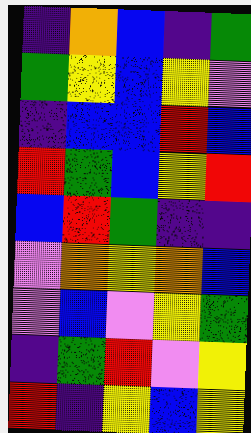[["indigo", "orange", "blue", "indigo", "green"], ["green", "yellow", "blue", "yellow", "violet"], ["indigo", "blue", "blue", "red", "blue"], ["red", "green", "blue", "yellow", "red"], ["blue", "red", "green", "indigo", "indigo"], ["violet", "orange", "yellow", "orange", "blue"], ["violet", "blue", "violet", "yellow", "green"], ["indigo", "green", "red", "violet", "yellow"], ["red", "indigo", "yellow", "blue", "yellow"]]